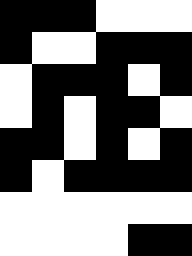[["black", "black", "black", "white", "white", "white"], ["black", "white", "white", "black", "black", "black"], ["white", "black", "black", "black", "white", "black"], ["white", "black", "white", "black", "black", "white"], ["black", "black", "white", "black", "white", "black"], ["black", "white", "black", "black", "black", "black"], ["white", "white", "white", "white", "white", "white"], ["white", "white", "white", "white", "black", "black"]]